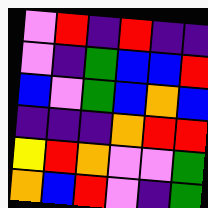[["violet", "red", "indigo", "red", "indigo", "indigo"], ["violet", "indigo", "green", "blue", "blue", "red"], ["blue", "violet", "green", "blue", "orange", "blue"], ["indigo", "indigo", "indigo", "orange", "red", "red"], ["yellow", "red", "orange", "violet", "violet", "green"], ["orange", "blue", "red", "violet", "indigo", "green"]]